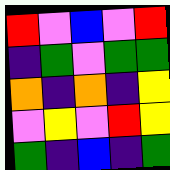[["red", "violet", "blue", "violet", "red"], ["indigo", "green", "violet", "green", "green"], ["orange", "indigo", "orange", "indigo", "yellow"], ["violet", "yellow", "violet", "red", "yellow"], ["green", "indigo", "blue", "indigo", "green"]]